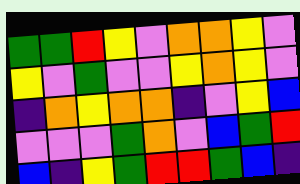[["green", "green", "red", "yellow", "violet", "orange", "orange", "yellow", "violet"], ["yellow", "violet", "green", "violet", "violet", "yellow", "orange", "yellow", "violet"], ["indigo", "orange", "yellow", "orange", "orange", "indigo", "violet", "yellow", "blue"], ["violet", "violet", "violet", "green", "orange", "violet", "blue", "green", "red"], ["blue", "indigo", "yellow", "green", "red", "red", "green", "blue", "indigo"]]